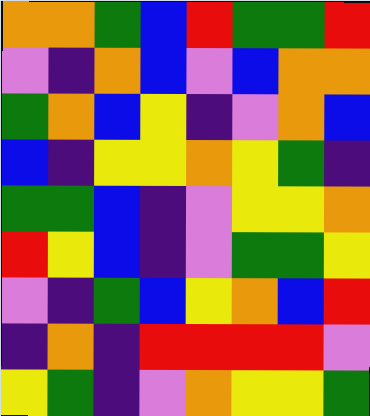[["orange", "orange", "green", "blue", "red", "green", "green", "red"], ["violet", "indigo", "orange", "blue", "violet", "blue", "orange", "orange"], ["green", "orange", "blue", "yellow", "indigo", "violet", "orange", "blue"], ["blue", "indigo", "yellow", "yellow", "orange", "yellow", "green", "indigo"], ["green", "green", "blue", "indigo", "violet", "yellow", "yellow", "orange"], ["red", "yellow", "blue", "indigo", "violet", "green", "green", "yellow"], ["violet", "indigo", "green", "blue", "yellow", "orange", "blue", "red"], ["indigo", "orange", "indigo", "red", "red", "red", "red", "violet"], ["yellow", "green", "indigo", "violet", "orange", "yellow", "yellow", "green"]]